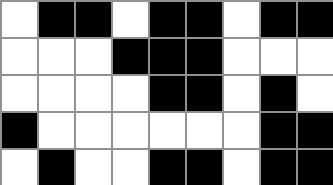[["white", "black", "black", "white", "black", "black", "white", "black", "black"], ["white", "white", "white", "black", "black", "black", "white", "white", "white"], ["white", "white", "white", "white", "black", "black", "white", "black", "white"], ["black", "white", "white", "white", "white", "white", "white", "black", "black"], ["white", "black", "white", "white", "black", "black", "white", "black", "black"]]